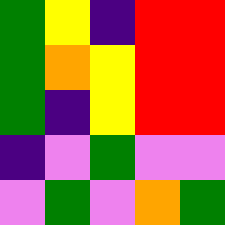[["green", "yellow", "indigo", "red", "red"], ["green", "orange", "yellow", "red", "red"], ["green", "indigo", "yellow", "red", "red"], ["indigo", "violet", "green", "violet", "violet"], ["violet", "green", "violet", "orange", "green"]]